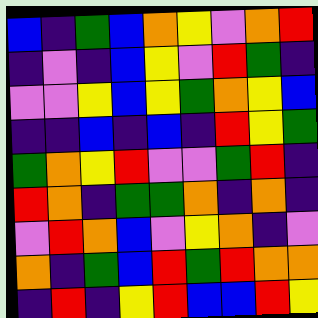[["blue", "indigo", "green", "blue", "orange", "yellow", "violet", "orange", "red"], ["indigo", "violet", "indigo", "blue", "yellow", "violet", "red", "green", "indigo"], ["violet", "violet", "yellow", "blue", "yellow", "green", "orange", "yellow", "blue"], ["indigo", "indigo", "blue", "indigo", "blue", "indigo", "red", "yellow", "green"], ["green", "orange", "yellow", "red", "violet", "violet", "green", "red", "indigo"], ["red", "orange", "indigo", "green", "green", "orange", "indigo", "orange", "indigo"], ["violet", "red", "orange", "blue", "violet", "yellow", "orange", "indigo", "violet"], ["orange", "indigo", "green", "blue", "red", "green", "red", "orange", "orange"], ["indigo", "red", "indigo", "yellow", "red", "blue", "blue", "red", "yellow"]]